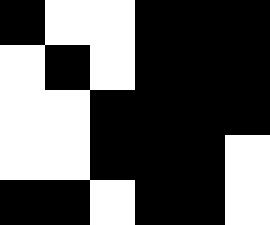[["black", "white", "white", "black", "black", "black"], ["white", "black", "white", "black", "black", "black"], ["white", "white", "black", "black", "black", "black"], ["white", "white", "black", "black", "black", "white"], ["black", "black", "white", "black", "black", "white"]]